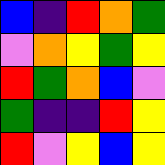[["blue", "indigo", "red", "orange", "green"], ["violet", "orange", "yellow", "green", "yellow"], ["red", "green", "orange", "blue", "violet"], ["green", "indigo", "indigo", "red", "yellow"], ["red", "violet", "yellow", "blue", "yellow"]]